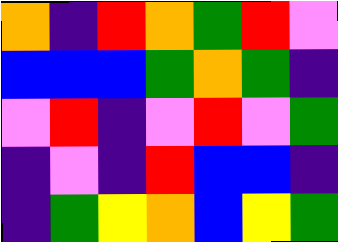[["orange", "indigo", "red", "orange", "green", "red", "violet"], ["blue", "blue", "blue", "green", "orange", "green", "indigo"], ["violet", "red", "indigo", "violet", "red", "violet", "green"], ["indigo", "violet", "indigo", "red", "blue", "blue", "indigo"], ["indigo", "green", "yellow", "orange", "blue", "yellow", "green"]]